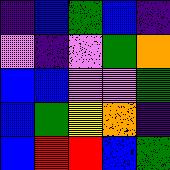[["indigo", "blue", "green", "blue", "indigo"], ["violet", "indigo", "violet", "green", "orange"], ["blue", "blue", "violet", "violet", "green"], ["blue", "green", "yellow", "orange", "indigo"], ["blue", "red", "red", "blue", "green"]]